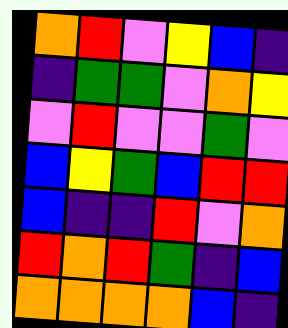[["orange", "red", "violet", "yellow", "blue", "indigo"], ["indigo", "green", "green", "violet", "orange", "yellow"], ["violet", "red", "violet", "violet", "green", "violet"], ["blue", "yellow", "green", "blue", "red", "red"], ["blue", "indigo", "indigo", "red", "violet", "orange"], ["red", "orange", "red", "green", "indigo", "blue"], ["orange", "orange", "orange", "orange", "blue", "indigo"]]